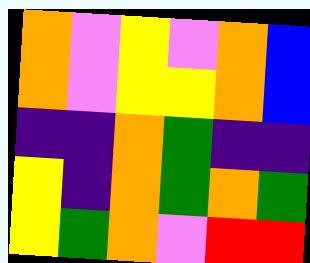[["orange", "violet", "yellow", "violet", "orange", "blue"], ["orange", "violet", "yellow", "yellow", "orange", "blue"], ["indigo", "indigo", "orange", "green", "indigo", "indigo"], ["yellow", "indigo", "orange", "green", "orange", "green"], ["yellow", "green", "orange", "violet", "red", "red"]]